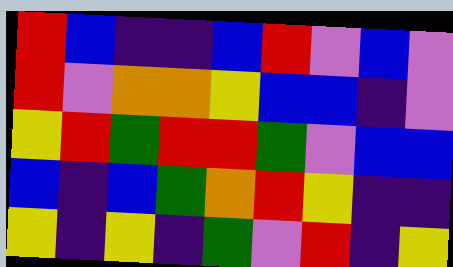[["red", "blue", "indigo", "indigo", "blue", "red", "violet", "blue", "violet"], ["red", "violet", "orange", "orange", "yellow", "blue", "blue", "indigo", "violet"], ["yellow", "red", "green", "red", "red", "green", "violet", "blue", "blue"], ["blue", "indigo", "blue", "green", "orange", "red", "yellow", "indigo", "indigo"], ["yellow", "indigo", "yellow", "indigo", "green", "violet", "red", "indigo", "yellow"]]